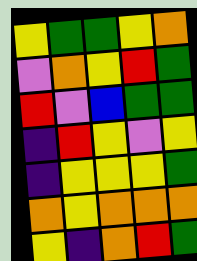[["yellow", "green", "green", "yellow", "orange"], ["violet", "orange", "yellow", "red", "green"], ["red", "violet", "blue", "green", "green"], ["indigo", "red", "yellow", "violet", "yellow"], ["indigo", "yellow", "yellow", "yellow", "green"], ["orange", "yellow", "orange", "orange", "orange"], ["yellow", "indigo", "orange", "red", "green"]]